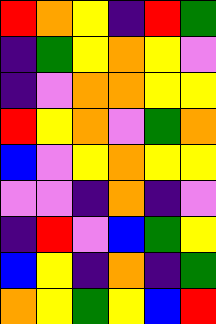[["red", "orange", "yellow", "indigo", "red", "green"], ["indigo", "green", "yellow", "orange", "yellow", "violet"], ["indigo", "violet", "orange", "orange", "yellow", "yellow"], ["red", "yellow", "orange", "violet", "green", "orange"], ["blue", "violet", "yellow", "orange", "yellow", "yellow"], ["violet", "violet", "indigo", "orange", "indigo", "violet"], ["indigo", "red", "violet", "blue", "green", "yellow"], ["blue", "yellow", "indigo", "orange", "indigo", "green"], ["orange", "yellow", "green", "yellow", "blue", "red"]]